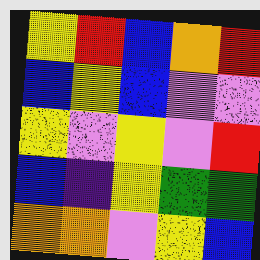[["yellow", "red", "blue", "orange", "red"], ["blue", "yellow", "blue", "violet", "violet"], ["yellow", "violet", "yellow", "violet", "red"], ["blue", "indigo", "yellow", "green", "green"], ["orange", "orange", "violet", "yellow", "blue"]]